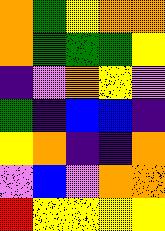[["orange", "green", "yellow", "orange", "orange"], ["orange", "green", "green", "green", "yellow"], ["indigo", "violet", "orange", "yellow", "violet"], ["green", "indigo", "blue", "blue", "indigo"], ["yellow", "orange", "indigo", "indigo", "orange"], ["violet", "blue", "violet", "orange", "orange"], ["red", "yellow", "yellow", "yellow", "yellow"]]